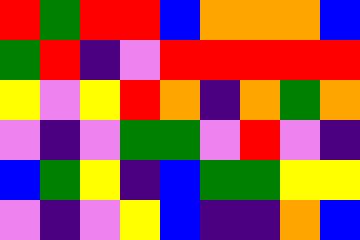[["red", "green", "red", "red", "blue", "orange", "orange", "orange", "blue"], ["green", "red", "indigo", "violet", "red", "red", "red", "red", "red"], ["yellow", "violet", "yellow", "red", "orange", "indigo", "orange", "green", "orange"], ["violet", "indigo", "violet", "green", "green", "violet", "red", "violet", "indigo"], ["blue", "green", "yellow", "indigo", "blue", "green", "green", "yellow", "yellow"], ["violet", "indigo", "violet", "yellow", "blue", "indigo", "indigo", "orange", "blue"]]